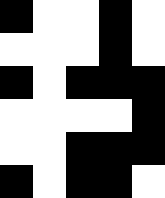[["black", "white", "white", "black", "white"], ["white", "white", "white", "black", "white"], ["black", "white", "black", "black", "black"], ["white", "white", "white", "white", "black"], ["white", "white", "black", "black", "black"], ["black", "white", "black", "black", "white"]]